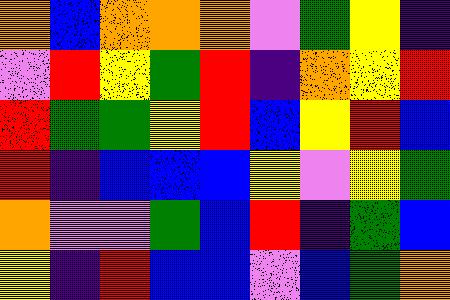[["orange", "blue", "orange", "orange", "orange", "violet", "green", "yellow", "indigo"], ["violet", "red", "yellow", "green", "red", "indigo", "orange", "yellow", "red"], ["red", "green", "green", "yellow", "red", "blue", "yellow", "red", "blue"], ["red", "indigo", "blue", "blue", "blue", "yellow", "violet", "yellow", "green"], ["orange", "violet", "violet", "green", "blue", "red", "indigo", "green", "blue"], ["yellow", "indigo", "red", "blue", "blue", "violet", "blue", "green", "orange"]]